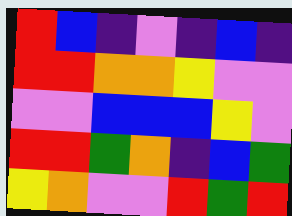[["red", "blue", "indigo", "violet", "indigo", "blue", "indigo"], ["red", "red", "orange", "orange", "yellow", "violet", "violet"], ["violet", "violet", "blue", "blue", "blue", "yellow", "violet"], ["red", "red", "green", "orange", "indigo", "blue", "green"], ["yellow", "orange", "violet", "violet", "red", "green", "red"]]